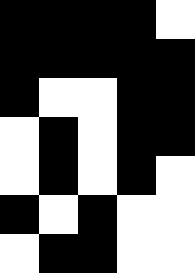[["black", "black", "black", "black", "white"], ["black", "black", "black", "black", "black"], ["black", "white", "white", "black", "black"], ["white", "black", "white", "black", "black"], ["white", "black", "white", "black", "white"], ["black", "white", "black", "white", "white"], ["white", "black", "black", "white", "white"]]